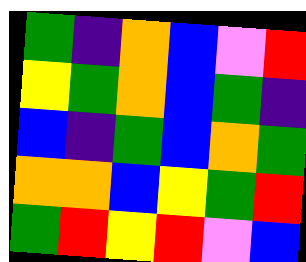[["green", "indigo", "orange", "blue", "violet", "red"], ["yellow", "green", "orange", "blue", "green", "indigo"], ["blue", "indigo", "green", "blue", "orange", "green"], ["orange", "orange", "blue", "yellow", "green", "red"], ["green", "red", "yellow", "red", "violet", "blue"]]